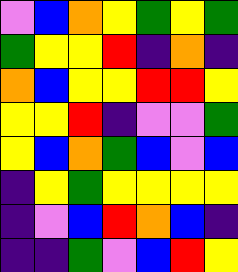[["violet", "blue", "orange", "yellow", "green", "yellow", "green"], ["green", "yellow", "yellow", "red", "indigo", "orange", "indigo"], ["orange", "blue", "yellow", "yellow", "red", "red", "yellow"], ["yellow", "yellow", "red", "indigo", "violet", "violet", "green"], ["yellow", "blue", "orange", "green", "blue", "violet", "blue"], ["indigo", "yellow", "green", "yellow", "yellow", "yellow", "yellow"], ["indigo", "violet", "blue", "red", "orange", "blue", "indigo"], ["indigo", "indigo", "green", "violet", "blue", "red", "yellow"]]